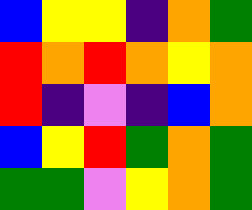[["blue", "yellow", "yellow", "indigo", "orange", "green"], ["red", "orange", "red", "orange", "yellow", "orange"], ["red", "indigo", "violet", "indigo", "blue", "orange"], ["blue", "yellow", "red", "green", "orange", "green"], ["green", "green", "violet", "yellow", "orange", "green"]]